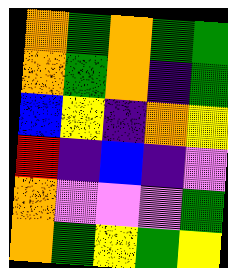[["orange", "green", "orange", "green", "green"], ["orange", "green", "orange", "indigo", "green"], ["blue", "yellow", "indigo", "orange", "yellow"], ["red", "indigo", "blue", "indigo", "violet"], ["orange", "violet", "violet", "violet", "green"], ["orange", "green", "yellow", "green", "yellow"]]